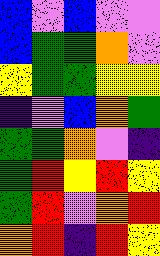[["blue", "violet", "blue", "violet", "violet"], ["blue", "green", "green", "orange", "violet"], ["yellow", "green", "green", "yellow", "yellow"], ["indigo", "violet", "blue", "orange", "green"], ["green", "green", "orange", "violet", "indigo"], ["green", "red", "yellow", "red", "yellow"], ["green", "red", "violet", "orange", "red"], ["orange", "red", "indigo", "red", "yellow"]]